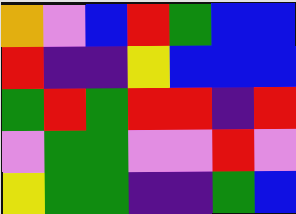[["orange", "violet", "blue", "red", "green", "blue", "blue"], ["red", "indigo", "indigo", "yellow", "blue", "blue", "blue"], ["green", "red", "green", "red", "red", "indigo", "red"], ["violet", "green", "green", "violet", "violet", "red", "violet"], ["yellow", "green", "green", "indigo", "indigo", "green", "blue"]]